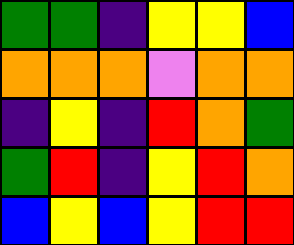[["green", "green", "indigo", "yellow", "yellow", "blue"], ["orange", "orange", "orange", "violet", "orange", "orange"], ["indigo", "yellow", "indigo", "red", "orange", "green"], ["green", "red", "indigo", "yellow", "red", "orange"], ["blue", "yellow", "blue", "yellow", "red", "red"]]